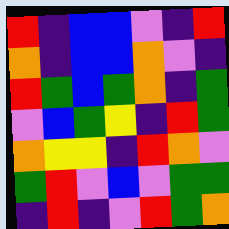[["red", "indigo", "blue", "blue", "violet", "indigo", "red"], ["orange", "indigo", "blue", "blue", "orange", "violet", "indigo"], ["red", "green", "blue", "green", "orange", "indigo", "green"], ["violet", "blue", "green", "yellow", "indigo", "red", "green"], ["orange", "yellow", "yellow", "indigo", "red", "orange", "violet"], ["green", "red", "violet", "blue", "violet", "green", "green"], ["indigo", "red", "indigo", "violet", "red", "green", "orange"]]